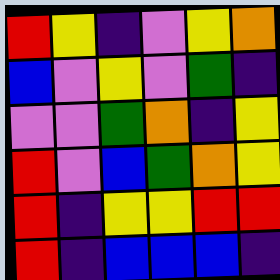[["red", "yellow", "indigo", "violet", "yellow", "orange"], ["blue", "violet", "yellow", "violet", "green", "indigo"], ["violet", "violet", "green", "orange", "indigo", "yellow"], ["red", "violet", "blue", "green", "orange", "yellow"], ["red", "indigo", "yellow", "yellow", "red", "red"], ["red", "indigo", "blue", "blue", "blue", "indigo"]]